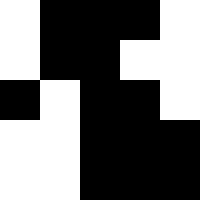[["white", "black", "black", "black", "white"], ["white", "black", "black", "white", "white"], ["black", "white", "black", "black", "white"], ["white", "white", "black", "black", "black"], ["white", "white", "black", "black", "black"]]